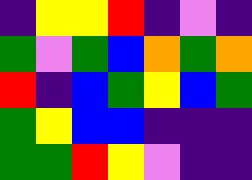[["indigo", "yellow", "yellow", "red", "indigo", "violet", "indigo"], ["green", "violet", "green", "blue", "orange", "green", "orange"], ["red", "indigo", "blue", "green", "yellow", "blue", "green"], ["green", "yellow", "blue", "blue", "indigo", "indigo", "indigo"], ["green", "green", "red", "yellow", "violet", "indigo", "indigo"]]